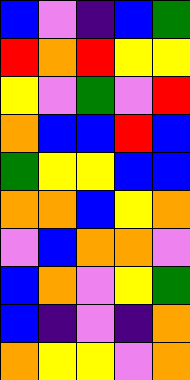[["blue", "violet", "indigo", "blue", "green"], ["red", "orange", "red", "yellow", "yellow"], ["yellow", "violet", "green", "violet", "red"], ["orange", "blue", "blue", "red", "blue"], ["green", "yellow", "yellow", "blue", "blue"], ["orange", "orange", "blue", "yellow", "orange"], ["violet", "blue", "orange", "orange", "violet"], ["blue", "orange", "violet", "yellow", "green"], ["blue", "indigo", "violet", "indigo", "orange"], ["orange", "yellow", "yellow", "violet", "orange"]]